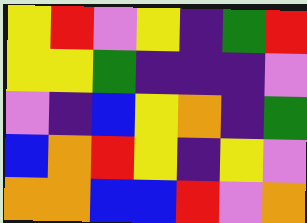[["yellow", "red", "violet", "yellow", "indigo", "green", "red"], ["yellow", "yellow", "green", "indigo", "indigo", "indigo", "violet"], ["violet", "indigo", "blue", "yellow", "orange", "indigo", "green"], ["blue", "orange", "red", "yellow", "indigo", "yellow", "violet"], ["orange", "orange", "blue", "blue", "red", "violet", "orange"]]